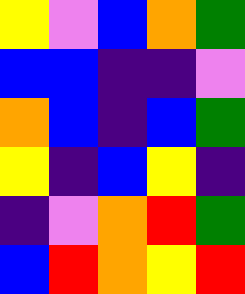[["yellow", "violet", "blue", "orange", "green"], ["blue", "blue", "indigo", "indigo", "violet"], ["orange", "blue", "indigo", "blue", "green"], ["yellow", "indigo", "blue", "yellow", "indigo"], ["indigo", "violet", "orange", "red", "green"], ["blue", "red", "orange", "yellow", "red"]]